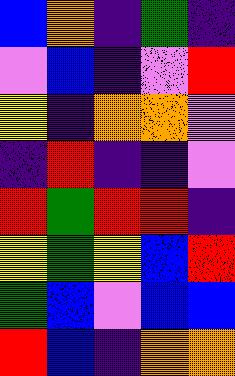[["blue", "orange", "indigo", "green", "indigo"], ["violet", "blue", "indigo", "violet", "red"], ["yellow", "indigo", "orange", "orange", "violet"], ["indigo", "red", "indigo", "indigo", "violet"], ["red", "green", "red", "red", "indigo"], ["yellow", "green", "yellow", "blue", "red"], ["green", "blue", "violet", "blue", "blue"], ["red", "blue", "indigo", "orange", "orange"]]